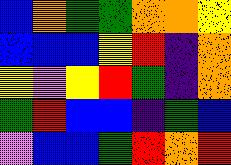[["blue", "orange", "green", "green", "orange", "orange", "yellow"], ["blue", "blue", "blue", "yellow", "red", "indigo", "orange"], ["yellow", "violet", "yellow", "red", "green", "indigo", "orange"], ["green", "red", "blue", "blue", "indigo", "green", "blue"], ["violet", "blue", "blue", "green", "red", "orange", "red"]]